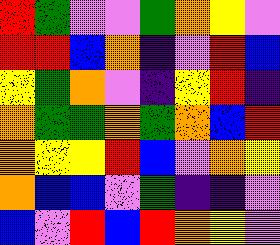[["red", "green", "violet", "violet", "green", "orange", "yellow", "violet"], ["red", "red", "blue", "orange", "indigo", "violet", "red", "blue"], ["yellow", "green", "orange", "violet", "indigo", "yellow", "red", "indigo"], ["orange", "green", "green", "orange", "green", "orange", "blue", "red"], ["orange", "yellow", "yellow", "red", "blue", "violet", "orange", "yellow"], ["orange", "blue", "blue", "violet", "green", "indigo", "indigo", "violet"], ["blue", "violet", "red", "blue", "red", "orange", "yellow", "violet"]]